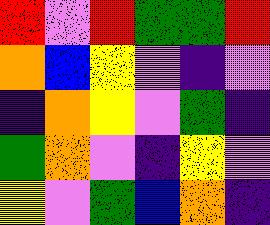[["red", "violet", "red", "green", "green", "red"], ["orange", "blue", "yellow", "violet", "indigo", "violet"], ["indigo", "orange", "yellow", "violet", "green", "indigo"], ["green", "orange", "violet", "indigo", "yellow", "violet"], ["yellow", "violet", "green", "blue", "orange", "indigo"]]